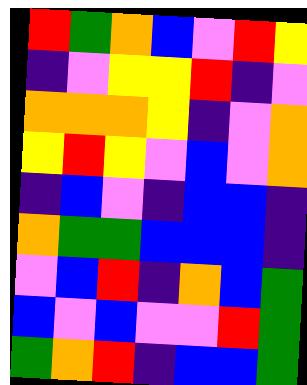[["red", "green", "orange", "blue", "violet", "red", "yellow"], ["indigo", "violet", "yellow", "yellow", "red", "indigo", "violet"], ["orange", "orange", "orange", "yellow", "indigo", "violet", "orange"], ["yellow", "red", "yellow", "violet", "blue", "violet", "orange"], ["indigo", "blue", "violet", "indigo", "blue", "blue", "indigo"], ["orange", "green", "green", "blue", "blue", "blue", "indigo"], ["violet", "blue", "red", "indigo", "orange", "blue", "green"], ["blue", "violet", "blue", "violet", "violet", "red", "green"], ["green", "orange", "red", "indigo", "blue", "blue", "green"]]